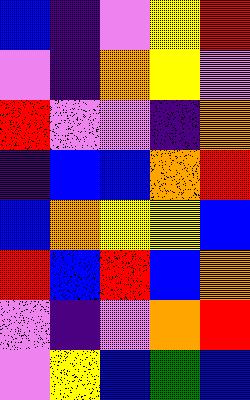[["blue", "indigo", "violet", "yellow", "red"], ["violet", "indigo", "orange", "yellow", "violet"], ["red", "violet", "violet", "indigo", "orange"], ["indigo", "blue", "blue", "orange", "red"], ["blue", "orange", "yellow", "yellow", "blue"], ["red", "blue", "red", "blue", "orange"], ["violet", "indigo", "violet", "orange", "red"], ["violet", "yellow", "blue", "green", "blue"]]